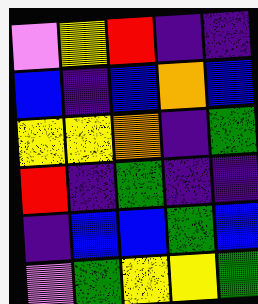[["violet", "yellow", "red", "indigo", "indigo"], ["blue", "indigo", "blue", "orange", "blue"], ["yellow", "yellow", "orange", "indigo", "green"], ["red", "indigo", "green", "indigo", "indigo"], ["indigo", "blue", "blue", "green", "blue"], ["violet", "green", "yellow", "yellow", "green"]]